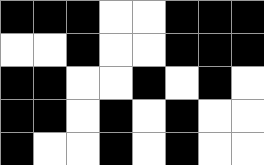[["black", "black", "black", "white", "white", "black", "black", "black"], ["white", "white", "black", "white", "white", "black", "black", "black"], ["black", "black", "white", "white", "black", "white", "black", "white"], ["black", "black", "white", "black", "white", "black", "white", "white"], ["black", "white", "white", "black", "white", "black", "white", "white"]]